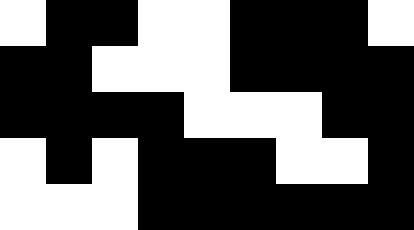[["white", "black", "black", "white", "white", "black", "black", "black", "white"], ["black", "black", "white", "white", "white", "black", "black", "black", "black"], ["black", "black", "black", "black", "white", "white", "white", "black", "black"], ["white", "black", "white", "black", "black", "black", "white", "white", "black"], ["white", "white", "white", "black", "black", "black", "black", "black", "black"]]